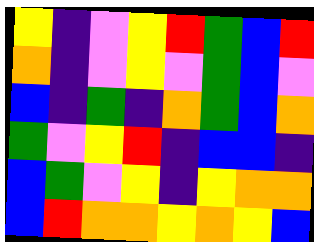[["yellow", "indigo", "violet", "yellow", "red", "green", "blue", "red"], ["orange", "indigo", "violet", "yellow", "violet", "green", "blue", "violet"], ["blue", "indigo", "green", "indigo", "orange", "green", "blue", "orange"], ["green", "violet", "yellow", "red", "indigo", "blue", "blue", "indigo"], ["blue", "green", "violet", "yellow", "indigo", "yellow", "orange", "orange"], ["blue", "red", "orange", "orange", "yellow", "orange", "yellow", "blue"]]